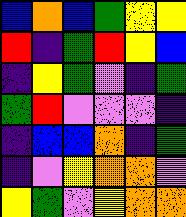[["blue", "orange", "blue", "green", "yellow", "yellow"], ["red", "indigo", "green", "red", "yellow", "blue"], ["indigo", "yellow", "green", "violet", "indigo", "green"], ["green", "red", "violet", "violet", "violet", "indigo"], ["indigo", "blue", "blue", "orange", "indigo", "green"], ["indigo", "violet", "yellow", "orange", "orange", "violet"], ["yellow", "green", "violet", "yellow", "orange", "orange"]]